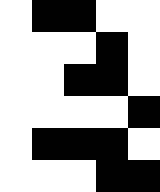[["white", "black", "black", "white", "white"], ["white", "white", "white", "black", "white"], ["white", "white", "black", "black", "white"], ["white", "white", "white", "white", "black"], ["white", "black", "black", "black", "white"], ["white", "white", "white", "black", "black"]]